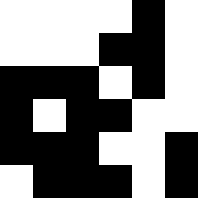[["white", "white", "white", "white", "black", "white"], ["white", "white", "white", "black", "black", "white"], ["black", "black", "black", "white", "black", "white"], ["black", "white", "black", "black", "white", "white"], ["black", "black", "black", "white", "white", "black"], ["white", "black", "black", "black", "white", "black"]]